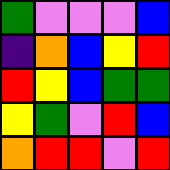[["green", "violet", "violet", "violet", "blue"], ["indigo", "orange", "blue", "yellow", "red"], ["red", "yellow", "blue", "green", "green"], ["yellow", "green", "violet", "red", "blue"], ["orange", "red", "red", "violet", "red"]]